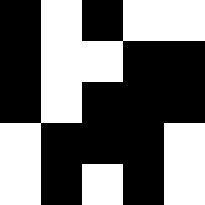[["black", "white", "black", "white", "white"], ["black", "white", "white", "black", "black"], ["black", "white", "black", "black", "black"], ["white", "black", "black", "black", "white"], ["white", "black", "white", "black", "white"]]